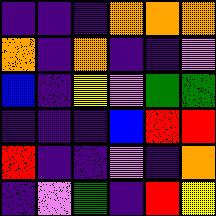[["indigo", "indigo", "indigo", "orange", "orange", "orange"], ["orange", "indigo", "orange", "indigo", "indigo", "violet"], ["blue", "indigo", "yellow", "violet", "green", "green"], ["indigo", "indigo", "indigo", "blue", "red", "red"], ["red", "indigo", "indigo", "violet", "indigo", "orange"], ["indigo", "violet", "green", "indigo", "red", "yellow"]]